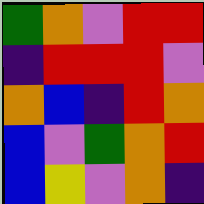[["green", "orange", "violet", "red", "red"], ["indigo", "red", "red", "red", "violet"], ["orange", "blue", "indigo", "red", "orange"], ["blue", "violet", "green", "orange", "red"], ["blue", "yellow", "violet", "orange", "indigo"]]